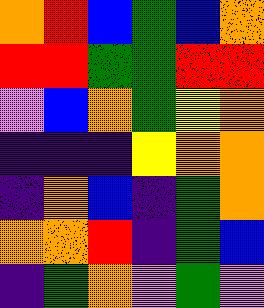[["orange", "red", "blue", "green", "blue", "orange"], ["red", "red", "green", "green", "red", "red"], ["violet", "blue", "orange", "green", "yellow", "orange"], ["indigo", "indigo", "indigo", "yellow", "orange", "orange"], ["indigo", "orange", "blue", "indigo", "green", "orange"], ["orange", "orange", "red", "indigo", "green", "blue"], ["indigo", "green", "orange", "violet", "green", "violet"]]